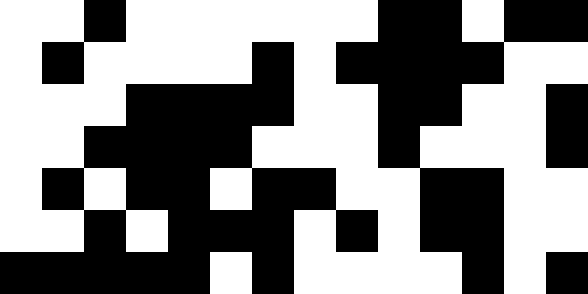[["white", "white", "black", "white", "white", "white", "white", "white", "white", "black", "black", "white", "black", "black"], ["white", "black", "white", "white", "white", "white", "black", "white", "black", "black", "black", "black", "white", "white"], ["white", "white", "white", "black", "black", "black", "black", "white", "white", "black", "black", "white", "white", "black"], ["white", "white", "black", "black", "black", "black", "white", "white", "white", "black", "white", "white", "white", "black"], ["white", "black", "white", "black", "black", "white", "black", "black", "white", "white", "black", "black", "white", "white"], ["white", "white", "black", "white", "black", "black", "black", "white", "black", "white", "black", "black", "white", "white"], ["black", "black", "black", "black", "black", "white", "black", "white", "white", "white", "white", "black", "white", "black"]]